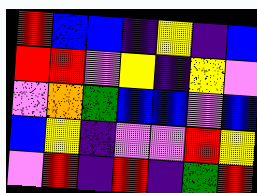[["red", "blue", "blue", "indigo", "yellow", "indigo", "blue"], ["red", "red", "violet", "yellow", "indigo", "yellow", "violet"], ["violet", "orange", "green", "blue", "blue", "violet", "blue"], ["blue", "yellow", "indigo", "violet", "violet", "red", "yellow"], ["violet", "red", "indigo", "red", "indigo", "green", "red"]]